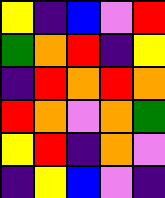[["yellow", "indigo", "blue", "violet", "red"], ["green", "orange", "red", "indigo", "yellow"], ["indigo", "red", "orange", "red", "orange"], ["red", "orange", "violet", "orange", "green"], ["yellow", "red", "indigo", "orange", "violet"], ["indigo", "yellow", "blue", "violet", "indigo"]]